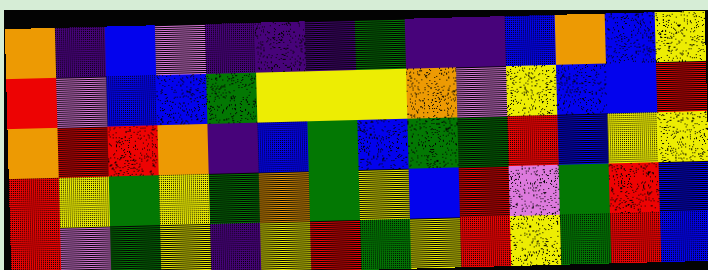[["orange", "indigo", "blue", "violet", "indigo", "indigo", "indigo", "green", "indigo", "indigo", "blue", "orange", "blue", "yellow"], ["red", "violet", "blue", "blue", "green", "yellow", "yellow", "yellow", "orange", "violet", "yellow", "blue", "blue", "red"], ["orange", "red", "red", "orange", "indigo", "blue", "green", "blue", "green", "green", "red", "blue", "yellow", "yellow"], ["red", "yellow", "green", "yellow", "green", "orange", "green", "yellow", "blue", "red", "violet", "green", "red", "blue"], ["red", "violet", "green", "yellow", "indigo", "yellow", "red", "green", "yellow", "red", "yellow", "green", "red", "blue"]]